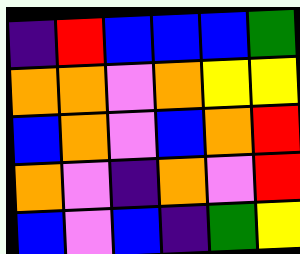[["indigo", "red", "blue", "blue", "blue", "green"], ["orange", "orange", "violet", "orange", "yellow", "yellow"], ["blue", "orange", "violet", "blue", "orange", "red"], ["orange", "violet", "indigo", "orange", "violet", "red"], ["blue", "violet", "blue", "indigo", "green", "yellow"]]